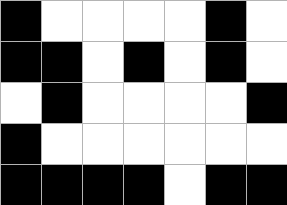[["black", "white", "white", "white", "white", "black", "white"], ["black", "black", "white", "black", "white", "black", "white"], ["white", "black", "white", "white", "white", "white", "black"], ["black", "white", "white", "white", "white", "white", "white"], ["black", "black", "black", "black", "white", "black", "black"]]